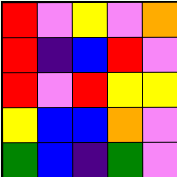[["red", "violet", "yellow", "violet", "orange"], ["red", "indigo", "blue", "red", "violet"], ["red", "violet", "red", "yellow", "yellow"], ["yellow", "blue", "blue", "orange", "violet"], ["green", "blue", "indigo", "green", "violet"]]